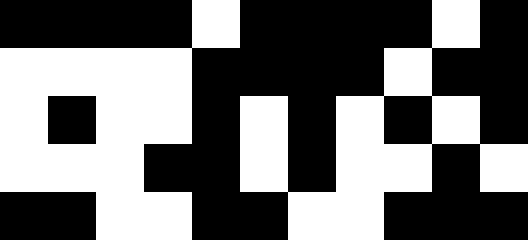[["black", "black", "black", "black", "white", "black", "black", "black", "black", "white", "black"], ["white", "white", "white", "white", "black", "black", "black", "black", "white", "black", "black"], ["white", "black", "white", "white", "black", "white", "black", "white", "black", "white", "black"], ["white", "white", "white", "black", "black", "white", "black", "white", "white", "black", "white"], ["black", "black", "white", "white", "black", "black", "white", "white", "black", "black", "black"]]